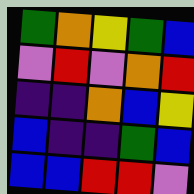[["green", "orange", "yellow", "green", "blue"], ["violet", "red", "violet", "orange", "red"], ["indigo", "indigo", "orange", "blue", "yellow"], ["blue", "indigo", "indigo", "green", "blue"], ["blue", "blue", "red", "red", "violet"]]